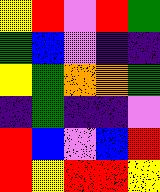[["yellow", "red", "violet", "red", "green"], ["green", "blue", "violet", "indigo", "indigo"], ["yellow", "green", "orange", "orange", "green"], ["indigo", "green", "indigo", "indigo", "violet"], ["red", "blue", "violet", "blue", "red"], ["red", "yellow", "red", "red", "yellow"]]